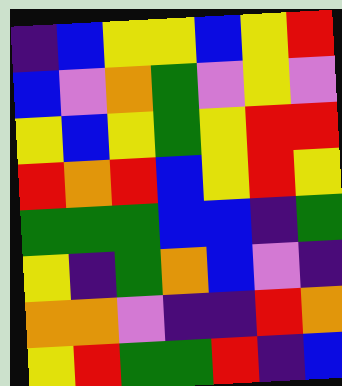[["indigo", "blue", "yellow", "yellow", "blue", "yellow", "red"], ["blue", "violet", "orange", "green", "violet", "yellow", "violet"], ["yellow", "blue", "yellow", "green", "yellow", "red", "red"], ["red", "orange", "red", "blue", "yellow", "red", "yellow"], ["green", "green", "green", "blue", "blue", "indigo", "green"], ["yellow", "indigo", "green", "orange", "blue", "violet", "indigo"], ["orange", "orange", "violet", "indigo", "indigo", "red", "orange"], ["yellow", "red", "green", "green", "red", "indigo", "blue"]]